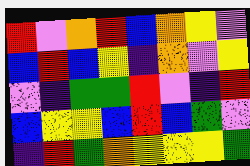[["red", "violet", "orange", "red", "blue", "orange", "yellow", "violet"], ["blue", "red", "blue", "yellow", "indigo", "orange", "violet", "yellow"], ["violet", "indigo", "green", "green", "red", "violet", "indigo", "red"], ["blue", "yellow", "yellow", "blue", "red", "blue", "green", "violet"], ["indigo", "red", "green", "orange", "yellow", "yellow", "yellow", "green"]]